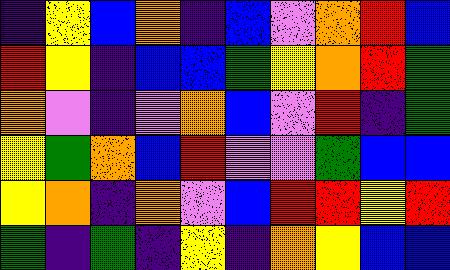[["indigo", "yellow", "blue", "orange", "indigo", "blue", "violet", "orange", "red", "blue"], ["red", "yellow", "indigo", "blue", "blue", "green", "yellow", "orange", "red", "green"], ["orange", "violet", "indigo", "violet", "orange", "blue", "violet", "red", "indigo", "green"], ["yellow", "green", "orange", "blue", "red", "violet", "violet", "green", "blue", "blue"], ["yellow", "orange", "indigo", "orange", "violet", "blue", "red", "red", "yellow", "red"], ["green", "indigo", "green", "indigo", "yellow", "indigo", "orange", "yellow", "blue", "blue"]]